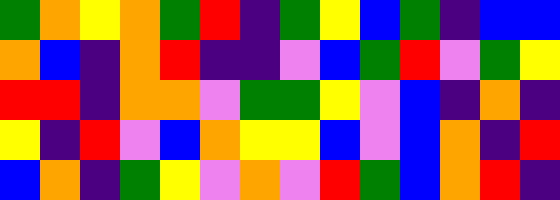[["green", "orange", "yellow", "orange", "green", "red", "indigo", "green", "yellow", "blue", "green", "indigo", "blue", "blue"], ["orange", "blue", "indigo", "orange", "red", "indigo", "indigo", "violet", "blue", "green", "red", "violet", "green", "yellow"], ["red", "red", "indigo", "orange", "orange", "violet", "green", "green", "yellow", "violet", "blue", "indigo", "orange", "indigo"], ["yellow", "indigo", "red", "violet", "blue", "orange", "yellow", "yellow", "blue", "violet", "blue", "orange", "indigo", "red"], ["blue", "orange", "indigo", "green", "yellow", "violet", "orange", "violet", "red", "green", "blue", "orange", "red", "indigo"]]